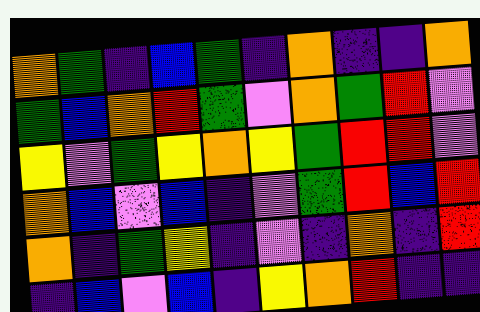[["orange", "green", "indigo", "blue", "green", "indigo", "orange", "indigo", "indigo", "orange"], ["green", "blue", "orange", "red", "green", "violet", "orange", "green", "red", "violet"], ["yellow", "violet", "green", "yellow", "orange", "yellow", "green", "red", "red", "violet"], ["orange", "blue", "violet", "blue", "indigo", "violet", "green", "red", "blue", "red"], ["orange", "indigo", "green", "yellow", "indigo", "violet", "indigo", "orange", "indigo", "red"], ["indigo", "blue", "violet", "blue", "indigo", "yellow", "orange", "red", "indigo", "indigo"]]